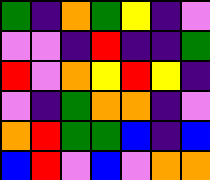[["green", "indigo", "orange", "green", "yellow", "indigo", "violet"], ["violet", "violet", "indigo", "red", "indigo", "indigo", "green"], ["red", "violet", "orange", "yellow", "red", "yellow", "indigo"], ["violet", "indigo", "green", "orange", "orange", "indigo", "violet"], ["orange", "red", "green", "green", "blue", "indigo", "blue"], ["blue", "red", "violet", "blue", "violet", "orange", "orange"]]